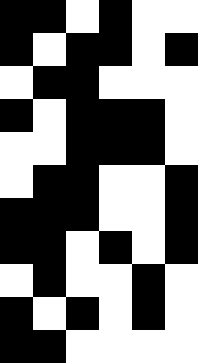[["black", "black", "white", "black", "white", "white"], ["black", "white", "black", "black", "white", "black"], ["white", "black", "black", "white", "white", "white"], ["black", "white", "black", "black", "black", "white"], ["white", "white", "black", "black", "black", "white"], ["white", "black", "black", "white", "white", "black"], ["black", "black", "black", "white", "white", "black"], ["black", "black", "white", "black", "white", "black"], ["white", "black", "white", "white", "black", "white"], ["black", "white", "black", "white", "black", "white"], ["black", "black", "white", "white", "white", "white"]]